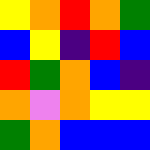[["yellow", "orange", "red", "orange", "green"], ["blue", "yellow", "indigo", "red", "blue"], ["red", "green", "orange", "blue", "indigo"], ["orange", "violet", "orange", "yellow", "yellow"], ["green", "orange", "blue", "blue", "blue"]]